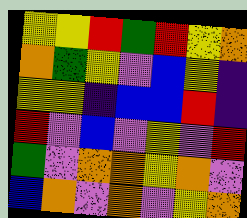[["yellow", "yellow", "red", "green", "red", "yellow", "orange"], ["orange", "green", "yellow", "violet", "blue", "yellow", "indigo"], ["yellow", "yellow", "indigo", "blue", "blue", "red", "indigo"], ["red", "violet", "blue", "violet", "yellow", "violet", "red"], ["green", "violet", "orange", "orange", "yellow", "orange", "violet"], ["blue", "orange", "violet", "orange", "violet", "yellow", "orange"]]